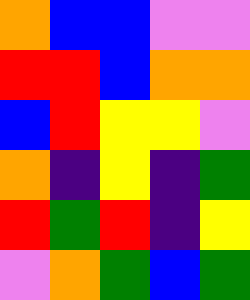[["orange", "blue", "blue", "violet", "violet"], ["red", "red", "blue", "orange", "orange"], ["blue", "red", "yellow", "yellow", "violet"], ["orange", "indigo", "yellow", "indigo", "green"], ["red", "green", "red", "indigo", "yellow"], ["violet", "orange", "green", "blue", "green"]]